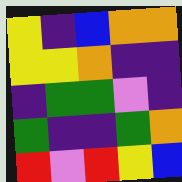[["yellow", "indigo", "blue", "orange", "orange"], ["yellow", "yellow", "orange", "indigo", "indigo"], ["indigo", "green", "green", "violet", "indigo"], ["green", "indigo", "indigo", "green", "orange"], ["red", "violet", "red", "yellow", "blue"]]